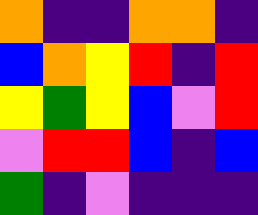[["orange", "indigo", "indigo", "orange", "orange", "indigo"], ["blue", "orange", "yellow", "red", "indigo", "red"], ["yellow", "green", "yellow", "blue", "violet", "red"], ["violet", "red", "red", "blue", "indigo", "blue"], ["green", "indigo", "violet", "indigo", "indigo", "indigo"]]